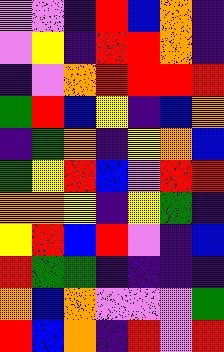[["violet", "violet", "indigo", "red", "blue", "orange", "indigo"], ["violet", "yellow", "indigo", "red", "red", "orange", "indigo"], ["indigo", "violet", "orange", "red", "red", "red", "red"], ["green", "red", "blue", "yellow", "indigo", "blue", "orange"], ["indigo", "green", "orange", "indigo", "yellow", "orange", "blue"], ["green", "yellow", "red", "blue", "violet", "red", "red"], ["orange", "orange", "yellow", "indigo", "yellow", "green", "indigo"], ["yellow", "red", "blue", "red", "violet", "indigo", "blue"], ["red", "green", "green", "indigo", "indigo", "indigo", "indigo"], ["orange", "blue", "orange", "violet", "violet", "violet", "green"], ["red", "blue", "orange", "indigo", "red", "violet", "red"]]